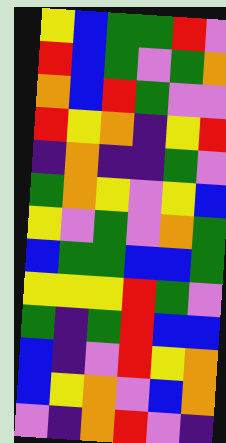[["yellow", "blue", "green", "green", "red", "violet"], ["red", "blue", "green", "violet", "green", "orange"], ["orange", "blue", "red", "green", "violet", "violet"], ["red", "yellow", "orange", "indigo", "yellow", "red"], ["indigo", "orange", "indigo", "indigo", "green", "violet"], ["green", "orange", "yellow", "violet", "yellow", "blue"], ["yellow", "violet", "green", "violet", "orange", "green"], ["blue", "green", "green", "blue", "blue", "green"], ["yellow", "yellow", "yellow", "red", "green", "violet"], ["green", "indigo", "green", "red", "blue", "blue"], ["blue", "indigo", "violet", "red", "yellow", "orange"], ["blue", "yellow", "orange", "violet", "blue", "orange"], ["violet", "indigo", "orange", "red", "violet", "indigo"]]